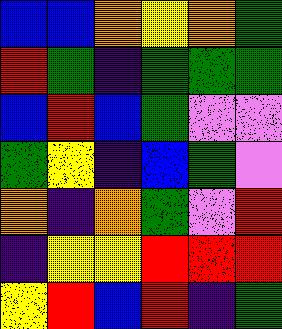[["blue", "blue", "orange", "yellow", "orange", "green"], ["red", "green", "indigo", "green", "green", "green"], ["blue", "red", "blue", "green", "violet", "violet"], ["green", "yellow", "indigo", "blue", "green", "violet"], ["orange", "indigo", "orange", "green", "violet", "red"], ["indigo", "yellow", "yellow", "red", "red", "red"], ["yellow", "red", "blue", "red", "indigo", "green"]]